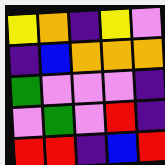[["yellow", "orange", "indigo", "yellow", "violet"], ["indigo", "blue", "orange", "orange", "orange"], ["green", "violet", "violet", "violet", "indigo"], ["violet", "green", "violet", "red", "indigo"], ["red", "red", "indigo", "blue", "red"]]